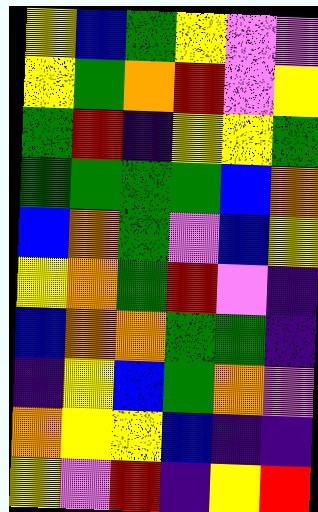[["yellow", "blue", "green", "yellow", "violet", "violet"], ["yellow", "green", "orange", "red", "violet", "yellow"], ["green", "red", "indigo", "yellow", "yellow", "green"], ["green", "green", "green", "green", "blue", "orange"], ["blue", "orange", "green", "violet", "blue", "yellow"], ["yellow", "orange", "green", "red", "violet", "indigo"], ["blue", "orange", "orange", "green", "green", "indigo"], ["indigo", "yellow", "blue", "green", "orange", "violet"], ["orange", "yellow", "yellow", "blue", "indigo", "indigo"], ["yellow", "violet", "red", "indigo", "yellow", "red"]]